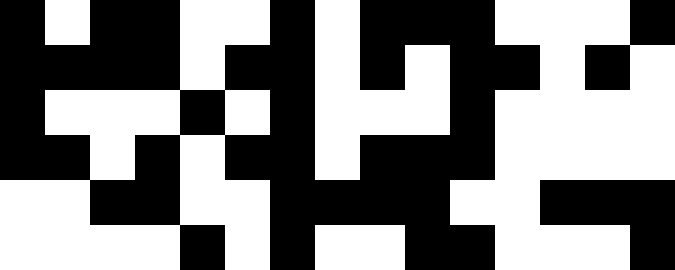[["black", "white", "black", "black", "white", "white", "black", "white", "black", "black", "black", "white", "white", "white", "black"], ["black", "black", "black", "black", "white", "black", "black", "white", "black", "white", "black", "black", "white", "black", "white"], ["black", "white", "white", "white", "black", "white", "black", "white", "white", "white", "black", "white", "white", "white", "white"], ["black", "black", "white", "black", "white", "black", "black", "white", "black", "black", "black", "white", "white", "white", "white"], ["white", "white", "black", "black", "white", "white", "black", "black", "black", "black", "white", "white", "black", "black", "black"], ["white", "white", "white", "white", "black", "white", "black", "white", "white", "black", "black", "white", "white", "white", "black"]]